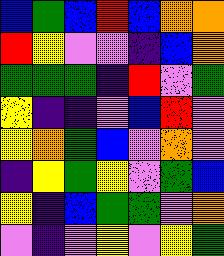[["blue", "green", "blue", "red", "blue", "orange", "orange"], ["red", "yellow", "violet", "violet", "indigo", "blue", "orange"], ["green", "green", "green", "indigo", "red", "violet", "green"], ["yellow", "indigo", "indigo", "violet", "blue", "red", "violet"], ["yellow", "orange", "green", "blue", "violet", "orange", "violet"], ["indigo", "yellow", "green", "yellow", "violet", "green", "blue"], ["yellow", "indigo", "blue", "green", "green", "violet", "orange"], ["violet", "indigo", "violet", "yellow", "violet", "yellow", "green"]]